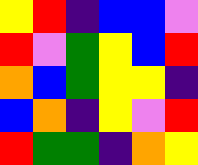[["yellow", "red", "indigo", "blue", "blue", "violet"], ["red", "violet", "green", "yellow", "blue", "red"], ["orange", "blue", "green", "yellow", "yellow", "indigo"], ["blue", "orange", "indigo", "yellow", "violet", "red"], ["red", "green", "green", "indigo", "orange", "yellow"]]